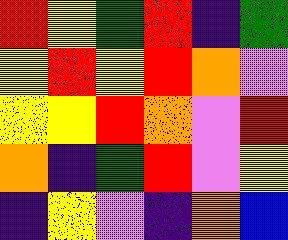[["red", "yellow", "green", "red", "indigo", "green"], ["yellow", "red", "yellow", "red", "orange", "violet"], ["yellow", "yellow", "red", "orange", "violet", "red"], ["orange", "indigo", "green", "red", "violet", "yellow"], ["indigo", "yellow", "violet", "indigo", "orange", "blue"]]